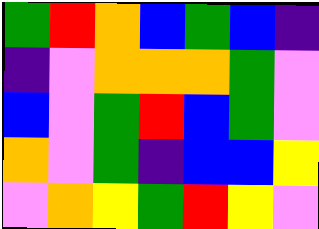[["green", "red", "orange", "blue", "green", "blue", "indigo"], ["indigo", "violet", "orange", "orange", "orange", "green", "violet"], ["blue", "violet", "green", "red", "blue", "green", "violet"], ["orange", "violet", "green", "indigo", "blue", "blue", "yellow"], ["violet", "orange", "yellow", "green", "red", "yellow", "violet"]]